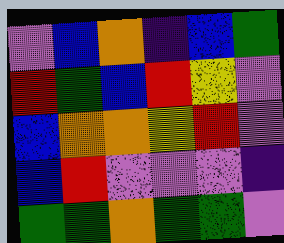[["violet", "blue", "orange", "indigo", "blue", "green"], ["red", "green", "blue", "red", "yellow", "violet"], ["blue", "orange", "orange", "yellow", "red", "violet"], ["blue", "red", "violet", "violet", "violet", "indigo"], ["green", "green", "orange", "green", "green", "violet"]]